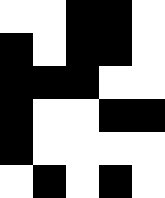[["white", "white", "black", "black", "white"], ["black", "white", "black", "black", "white"], ["black", "black", "black", "white", "white"], ["black", "white", "white", "black", "black"], ["black", "white", "white", "white", "white"], ["white", "black", "white", "black", "white"]]